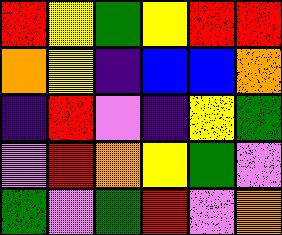[["red", "yellow", "green", "yellow", "red", "red"], ["orange", "yellow", "indigo", "blue", "blue", "orange"], ["indigo", "red", "violet", "indigo", "yellow", "green"], ["violet", "red", "orange", "yellow", "green", "violet"], ["green", "violet", "green", "red", "violet", "orange"]]